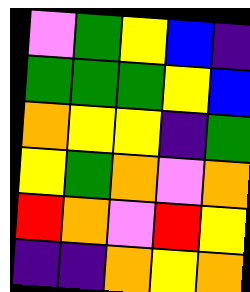[["violet", "green", "yellow", "blue", "indigo"], ["green", "green", "green", "yellow", "blue"], ["orange", "yellow", "yellow", "indigo", "green"], ["yellow", "green", "orange", "violet", "orange"], ["red", "orange", "violet", "red", "yellow"], ["indigo", "indigo", "orange", "yellow", "orange"]]